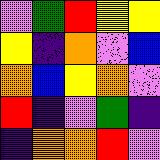[["violet", "green", "red", "yellow", "yellow"], ["yellow", "indigo", "orange", "violet", "blue"], ["orange", "blue", "yellow", "orange", "violet"], ["red", "indigo", "violet", "green", "indigo"], ["indigo", "orange", "orange", "red", "violet"]]